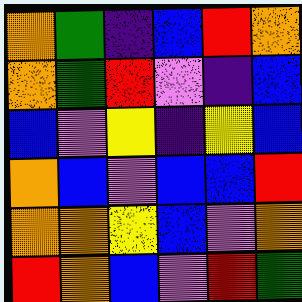[["orange", "green", "indigo", "blue", "red", "orange"], ["orange", "green", "red", "violet", "indigo", "blue"], ["blue", "violet", "yellow", "indigo", "yellow", "blue"], ["orange", "blue", "violet", "blue", "blue", "red"], ["orange", "orange", "yellow", "blue", "violet", "orange"], ["red", "orange", "blue", "violet", "red", "green"]]